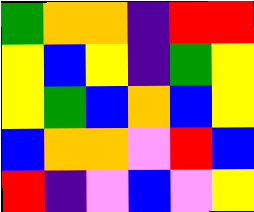[["green", "orange", "orange", "indigo", "red", "red"], ["yellow", "blue", "yellow", "indigo", "green", "yellow"], ["yellow", "green", "blue", "orange", "blue", "yellow"], ["blue", "orange", "orange", "violet", "red", "blue"], ["red", "indigo", "violet", "blue", "violet", "yellow"]]